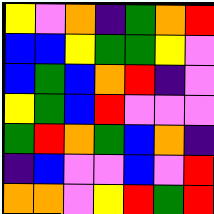[["yellow", "violet", "orange", "indigo", "green", "orange", "red"], ["blue", "blue", "yellow", "green", "green", "yellow", "violet"], ["blue", "green", "blue", "orange", "red", "indigo", "violet"], ["yellow", "green", "blue", "red", "violet", "violet", "violet"], ["green", "red", "orange", "green", "blue", "orange", "indigo"], ["indigo", "blue", "violet", "violet", "blue", "violet", "red"], ["orange", "orange", "violet", "yellow", "red", "green", "red"]]